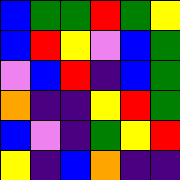[["blue", "green", "green", "red", "green", "yellow"], ["blue", "red", "yellow", "violet", "blue", "green"], ["violet", "blue", "red", "indigo", "blue", "green"], ["orange", "indigo", "indigo", "yellow", "red", "green"], ["blue", "violet", "indigo", "green", "yellow", "red"], ["yellow", "indigo", "blue", "orange", "indigo", "indigo"]]